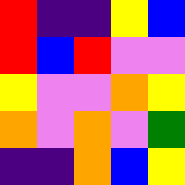[["red", "indigo", "indigo", "yellow", "blue"], ["red", "blue", "red", "violet", "violet"], ["yellow", "violet", "violet", "orange", "yellow"], ["orange", "violet", "orange", "violet", "green"], ["indigo", "indigo", "orange", "blue", "yellow"]]